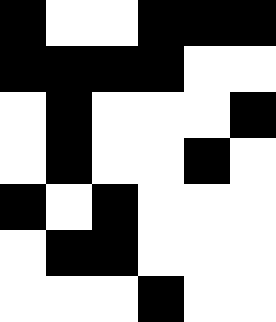[["black", "white", "white", "black", "black", "black"], ["black", "black", "black", "black", "white", "white"], ["white", "black", "white", "white", "white", "black"], ["white", "black", "white", "white", "black", "white"], ["black", "white", "black", "white", "white", "white"], ["white", "black", "black", "white", "white", "white"], ["white", "white", "white", "black", "white", "white"]]